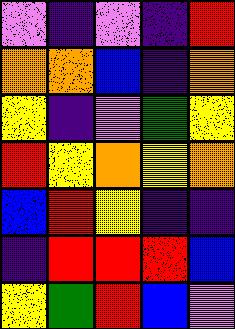[["violet", "indigo", "violet", "indigo", "red"], ["orange", "orange", "blue", "indigo", "orange"], ["yellow", "indigo", "violet", "green", "yellow"], ["red", "yellow", "orange", "yellow", "orange"], ["blue", "red", "yellow", "indigo", "indigo"], ["indigo", "red", "red", "red", "blue"], ["yellow", "green", "red", "blue", "violet"]]